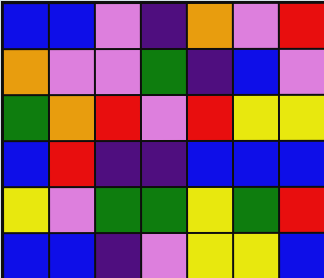[["blue", "blue", "violet", "indigo", "orange", "violet", "red"], ["orange", "violet", "violet", "green", "indigo", "blue", "violet"], ["green", "orange", "red", "violet", "red", "yellow", "yellow"], ["blue", "red", "indigo", "indigo", "blue", "blue", "blue"], ["yellow", "violet", "green", "green", "yellow", "green", "red"], ["blue", "blue", "indigo", "violet", "yellow", "yellow", "blue"]]